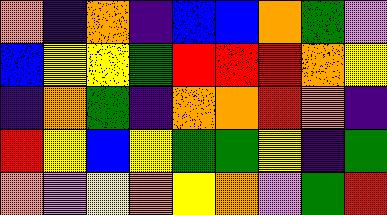[["orange", "indigo", "orange", "indigo", "blue", "blue", "orange", "green", "violet"], ["blue", "yellow", "yellow", "green", "red", "red", "red", "orange", "yellow"], ["indigo", "orange", "green", "indigo", "orange", "orange", "red", "orange", "indigo"], ["red", "yellow", "blue", "yellow", "green", "green", "yellow", "indigo", "green"], ["orange", "violet", "yellow", "orange", "yellow", "orange", "violet", "green", "red"]]